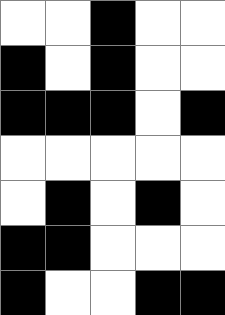[["white", "white", "black", "white", "white"], ["black", "white", "black", "white", "white"], ["black", "black", "black", "white", "black"], ["white", "white", "white", "white", "white"], ["white", "black", "white", "black", "white"], ["black", "black", "white", "white", "white"], ["black", "white", "white", "black", "black"]]